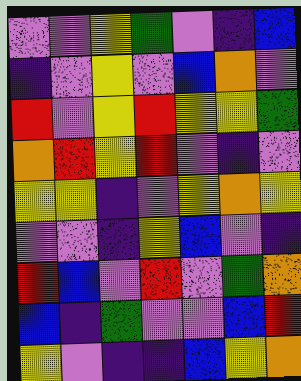[["violet", "violet", "yellow", "green", "violet", "indigo", "blue"], ["indigo", "violet", "yellow", "violet", "blue", "orange", "violet"], ["red", "violet", "yellow", "red", "yellow", "yellow", "green"], ["orange", "red", "yellow", "red", "violet", "indigo", "violet"], ["yellow", "yellow", "indigo", "violet", "yellow", "orange", "yellow"], ["violet", "violet", "indigo", "yellow", "blue", "violet", "indigo"], ["red", "blue", "violet", "red", "violet", "green", "orange"], ["blue", "indigo", "green", "violet", "violet", "blue", "red"], ["yellow", "violet", "indigo", "indigo", "blue", "yellow", "orange"]]